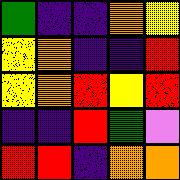[["green", "indigo", "indigo", "orange", "yellow"], ["yellow", "orange", "indigo", "indigo", "red"], ["yellow", "orange", "red", "yellow", "red"], ["indigo", "indigo", "red", "green", "violet"], ["red", "red", "indigo", "orange", "orange"]]